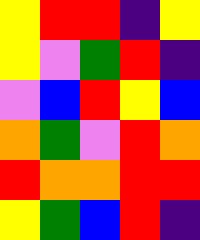[["yellow", "red", "red", "indigo", "yellow"], ["yellow", "violet", "green", "red", "indigo"], ["violet", "blue", "red", "yellow", "blue"], ["orange", "green", "violet", "red", "orange"], ["red", "orange", "orange", "red", "red"], ["yellow", "green", "blue", "red", "indigo"]]